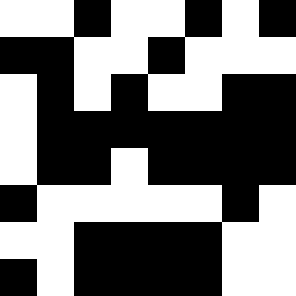[["white", "white", "black", "white", "white", "black", "white", "black"], ["black", "black", "white", "white", "black", "white", "white", "white"], ["white", "black", "white", "black", "white", "white", "black", "black"], ["white", "black", "black", "black", "black", "black", "black", "black"], ["white", "black", "black", "white", "black", "black", "black", "black"], ["black", "white", "white", "white", "white", "white", "black", "white"], ["white", "white", "black", "black", "black", "black", "white", "white"], ["black", "white", "black", "black", "black", "black", "white", "white"]]